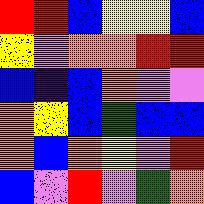[["red", "red", "blue", "yellow", "yellow", "blue"], ["yellow", "violet", "orange", "orange", "red", "red"], ["blue", "indigo", "blue", "orange", "violet", "violet"], ["orange", "yellow", "blue", "green", "blue", "blue"], ["orange", "blue", "orange", "yellow", "violet", "red"], ["blue", "violet", "red", "violet", "green", "orange"]]